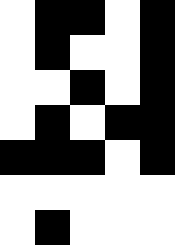[["white", "black", "black", "white", "black"], ["white", "black", "white", "white", "black"], ["white", "white", "black", "white", "black"], ["white", "black", "white", "black", "black"], ["black", "black", "black", "white", "black"], ["white", "white", "white", "white", "white"], ["white", "black", "white", "white", "white"]]